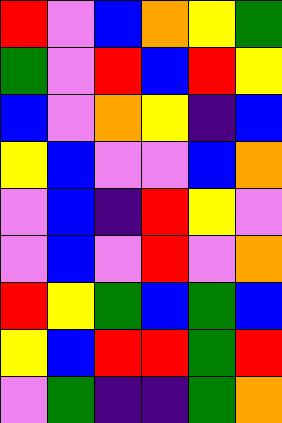[["red", "violet", "blue", "orange", "yellow", "green"], ["green", "violet", "red", "blue", "red", "yellow"], ["blue", "violet", "orange", "yellow", "indigo", "blue"], ["yellow", "blue", "violet", "violet", "blue", "orange"], ["violet", "blue", "indigo", "red", "yellow", "violet"], ["violet", "blue", "violet", "red", "violet", "orange"], ["red", "yellow", "green", "blue", "green", "blue"], ["yellow", "blue", "red", "red", "green", "red"], ["violet", "green", "indigo", "indigo", "green", "orange"]]